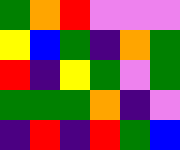[["green", "orange", "red", "violet", "violet", "violet"], ["yellow", "blue", "green", "indigo", "orange", "green"], ["red", "indigo", "yellow", "green", "violet", "green"], ["green", "green", "green", "orange", "indigo", "violet"], ["indigo", "red", "indigo", "red", "green", "blue"]]